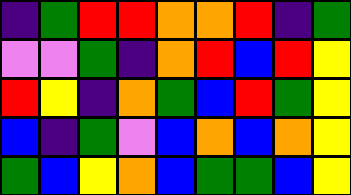[["indigo", "green", "red", "red", "orange", "orange", "red", "indigo", "green"], ["violet", "violet", "green", "indigo", "orange", "red", "blue", "red", "yellow"], ["red", "yellow", "indigo", "orange", "green", "blue", "red", "green", "yellow"], ["blue", "indigo", "green", "violet", "blue", "orange", "blue", "orange", "yellow"], ["green", "blue", "yellow", "orange", "blue", "green", "green", "blue", "yellow"]]